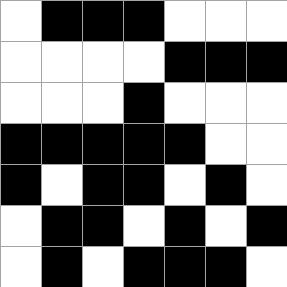[["white", "black", "black", "black", "white", "white", "white"], ["white", "white", "white", "white", "black", "black", "black"], ["white", "white", "white", "black", "white", "white", "white"], ["black", "black", "black", "black", "black", "white", "white"], ["black", "white", "black", "black", "white", "black", "white"], ["white", "black", "black", "white", "black", "white", "black"], ["white", "black", "white", "black", "black", "black", "white"]]